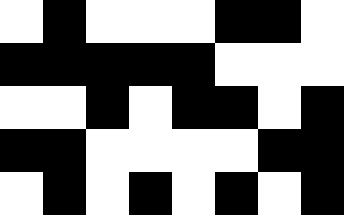[["white", "black", "white", "white", "white", "black", "black", "white"], ["black", "black", "black", "black", "black", "white", "white", "white"], ["white", "white", "black", "white", "black", "black", "white", "black"], ["black", "black", "white", "white", "white", "white", "black", "black"], ["white", "black", "white", "black", "white", "black", "white", "black"]]